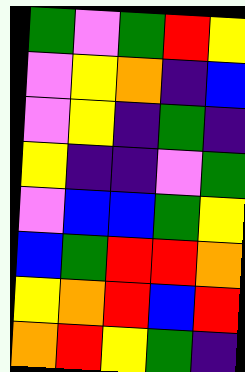[["green", "violet", "green", "red", "yellow"], ["violet", "yellow", "orange", "indigo", "blue"], ["violet", "yellow", "indigo", "green", "indigo"], ["yellow", "indigo", "indigo", "violet", "green"], ["violet", "blue", "blue", "green", "yellow"], ["blue", "green", "red", "red", "orange"], ["yellow", "orange", "red", "blue", "red"], ["orange", "red", "yellow", "green", "indigo"]]